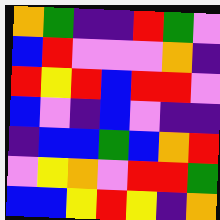[["orange", "green", "indigo", "indigo", "red", "green", "violet"], ["blue", "red", "violet", "violet", "violet", "orange", "indigo"], ["red", "yellow", "red", "blue", "red", "red", "violet"], ["blue", "violet", "indigo", "blue", "violet", "indigo", "indigo"], ["indigo", "blue", "blue", "green", "blue", "orange", "red"], ["violet", "yellow", "orange", "violet", "red", "red", "green"], ["blue", "blue", "yellow", "red", "yellow", "indigo", "orange"]]